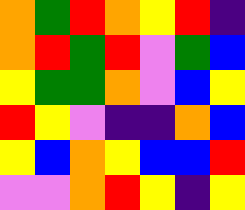[["orange", "green", "red", "orange", "yellow", "red", "indigo"], ["orange", "red", "green", "red", "violet", "green", "blue"], ["yellow", "green", "green", "orange", "violet", "blue", "yellow"], ["red", "yellow", "violet", "indigo", "indigo", "orange", "blue"], ["yellow", "blue", "orange", "yellow", "blue", "blue", "red"], ["violet", "violet", "orange", "red", "yellow", "indigo", "yellow"]]